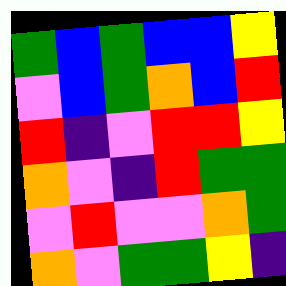[["green", "blue", "green", "blue", "blue", "yellow"], ["violet", "blue", "green", "orange", "blue", "red"], ["red", "indigo", "violet", "red", "red", "yellow"], ["orange", "violet", "indigo", "red", "green", "green"], ["violet", "red", "violet", "violet", "orange", "green"], ["orange", "violet", "green", "green", "yellow", "indigo"]]